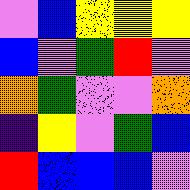[["violet", "blue", "yellow", "yellow", "yellow"], ["blue", "violet", "green", "red", "violet"], ["orange", "green", "violet", "violet", "orange"], ["indigo", "yellow", "violet", "green", "blue"], ["red", "blue", "blue", "blue", "violet"]]